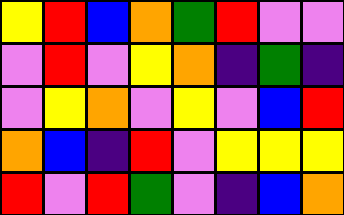[["yellow", "red", "blue", "orange", "green", "red", "violet", "violet"], ["violet", "red", "violet", "yellow", "orange", "indigo", "green", "indigo"], ["violet", "yellow", "orange", "violet", "yellow", "violet", "blue", "red"], ["orange", "blue", "indigo", "red", "violet", "yellow", "yellow", "yellow"], ["red", "violet", "red", "green", "violet", "indigo", "blue", "orange"]]